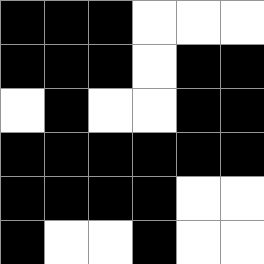[["black", "black", "black", "white", "white", "white"], ["black", "black", "black", "white", "black", "black"], ["white", "black", "white", "white", "black", "black"], ["black", "black", "black", "black", "black", "black"], ["black", "black", "black", "black", "white", "white"], ["black", "white", "white", "black", "white", "white"]]